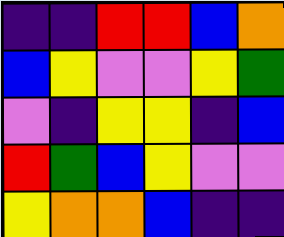[["indigo", "indigo", "red", "red", "blue", "orange"], ["blue", "yellow", "violet", "violet", "yellow", "green"], ["violet", "indigo", "yellow", "yellow", "indigo", "blue"], ["red", "green", "blue", "yellow", "violet", "violet"], ["yellow", "orange", "orange", "blue", "indigo", "indigo"]]